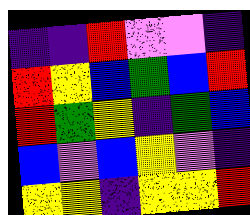[["indigo", "indigo", "red", "violet", "violet", "indigo"], ["red", "yellow", "blue", "green", "blue", "red"], ["red", "green", "yellow", "indigo", "green", "blue"], ["blue", "violet", "blue", "yellow", "violet", "indigo"], ["yellow", "yellow", "indigo", "yellow", "yellow", "red"]]